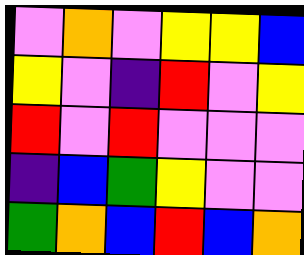[["violet", "orange", "violet", "yellow", "yellow", "blue"], ["yellow", "violet", "indigo", "red", "violet", "yellow"], ["red", "violet", "red", "violet", "violet", "violet"], ["indigo", "blue", "green", "yellow", "violet", "violet"], ["green", "orange", "blue", "red", "blue", "orange"]]